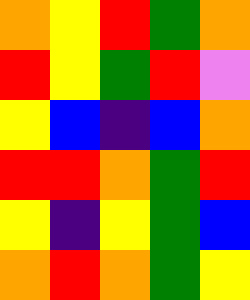[["orange", "yellow", "red", "green", "orange"], ["red", "yellow", "green", "red", "violet"], ["yellow", "blue", "indigo", "blue", "orange"], ["red", "red", "orange", "green", "red"], ["yellow", "indigo", "yellow", "green", "blue"], ["orange", "red", "orange", "green", "yellow"]]